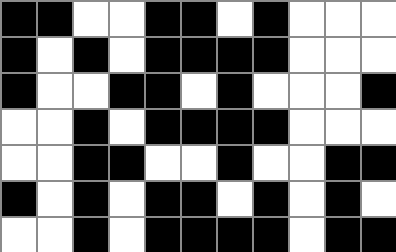[["black", "black", "white", "white", "black", "black", "white", "black", "white", "white", "white"], ["black", "white", "black", "white", "black", "black", "black", "black", "white", "white", "white"], ["black", "white", "white", "black", "black", "white", "black", "white", "white", "white", "black"], ["white", "white", "black", "white", "black", "black", "black", "black", "white", "white", "white"], ["white", "white", "black", "black", "white", "white", "black", "white", "white", "black", "black"], ["black", "white", "black", "white", "black", "black", "white", "black", "white", "black", "white"], ["white", "white", "black", "white", "black", "black", "black", "black", "white", "black", "black"]]